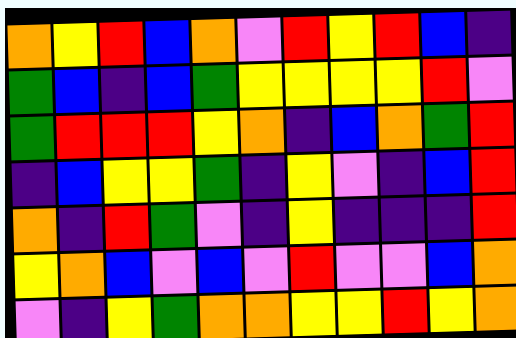[["orange", "yellow", "red", "blue", "orange", "violet", "red", "yellow", "red", "blue", "indigo"], ["green", "blue", "indigo", "blue", "green", "yellow", "yellow", "yellow", "yellow", "red", "violet"], ["green", "red", "red", "red", "yellow", "orange", "indigo", "blue", "orange", "green", "red"], ["indigo", "blue", "yellow", "yellow", "green", "indigo", "yellow", "violet", "indigo", "blue", "red"], ["orange", "indigo", "red", "green", "violet", "indigo", "yellow", "indigo", "indigo", "indigo", "red"], ["yellow", "orange", "blue", "violet", "blue", "violet", "red", "violet", "violet", "blue", "orange"], ["violet", "indigo", "yellow", "green", "orange", "orange", "yellow", "yellow", "red", "yellow", "orange"]]